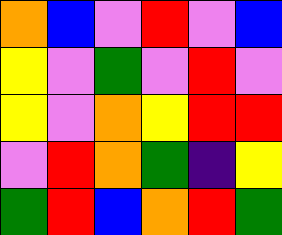[["orange", "blue", "violet", "red", "violet", "blue"], ["yellow", "violet", "green", "violet", "red", "violet"], ["yellow", "violet", "orange", "yellow", "red", "red"], ["violet", "red", "orange", "green", "indigo", "yellow"], ["green", "red", "blue", "orange", "red", "green"]]